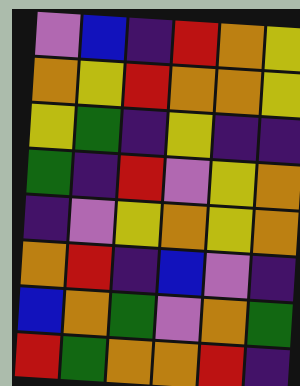[["violet", "blue", "indigo", "red", "orange", "yellow"], ["orange", "yellow", "red", "orange", "orange", "yellow"], ["yellow", "green", "indigo", "yellow", "indigo", "indigo"], ["green", "indigo", "red", "violet", "yellow", "orange"], ["indigo", "violet", "yellow", "orange", "yellow", "orange"], ["orange", "red", "indigo", "blue", "violet", "indigo"], ["blue", "orange", "green", "violet", "orange", "green"], ["red", "green", "orange", "orange", "red", "indigo"]]